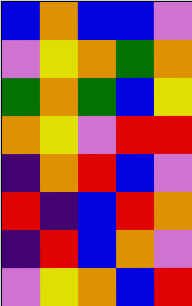[["blue", "orange", "blue", "blue", "violet"], ["violet", "yellow", "orange", "green", "orange"], ["green", "orange", "green", "blue", "yellow"], ["orange", "yellow", "violet", "red", "red"], ["indigo", "orange", "red", "blue", "violet"], ["red", "indigo", "blue", "red", "orange"], ["indigo", "red", "blue", "orange", "violet"], ["violet", "yellow", "orange", "blue", "red"]]